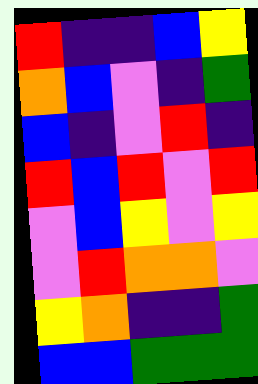[["red", "indigo", "indigo", "blue", "yellow"], ["orange", "blue", "violet", "indigo", "green"], ["blue", "indigo", "violet", "red", "indigo"], ["red", "blue", "red", "violet", "red"], ["violet", "blue", "yellow", "violet", "yellow"], ["violet", "red", "orange", "orange", "violet"], ["yellow", "orange", "indigo", "indigo", "green"], ["blue", "blue", "green", "green", "green"]]